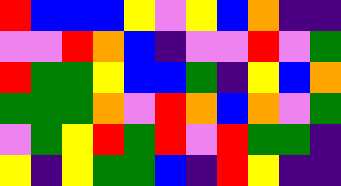[["red", "blue", "blue", "blue", "yellow", "violet", "yellow", "blue", "orange", "indigo", "indigo"], ["violet", "violet", "red", "orange", "blue", "indigo", "violet", "violet", "red", "violet", "green"], ["red", "green", "green", "yellow", "blue", "blue", "green", "indigo", "yellow", "blue", "orange"], ["green", "green", "green", "orange", "violet", "red", "orange", "blue", "orange", "violet", "green"], ["violet", "green", "yellow", "red", "green", "red", "violet", "red", "green", "green", "indigo"], ["yellow", "indigo", "yellow", "green", "green", "blue", "indigo", "red", "yellow", "indigo", "indigo"]]